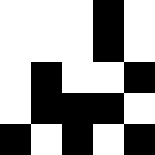[["white", "white", "white", "black", "white"], ["white", "white", "white", "black", "white"], ["white", "black", "white", "white", "black"], ["white", "black", "black", "black", "white"], ["black", "white", "black", "white", "black"]]